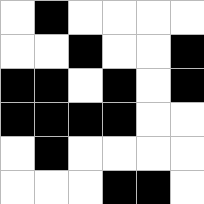[["white", "black", "white", "white", "white", "white"], ["white", "white", "black", "white", "white", "black"], ["black", "black", "white", "black", "white", "black"], ["black", "black", "black", "black", "white", "white"], ["white", "black", "white", "white", "white", "white"], ["white", "white", "white", "black", "black", "white"]]